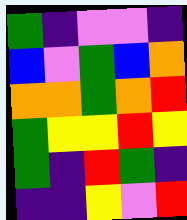[["green", "indigo", "violet", "violet", "indigo"], ["blue", "violet", "green", "blue", "orange"], ["orange", "orange", "green", "orange", "red"], ["green", "yellow", "yellow", "red", "yellow"], ["green", "indigo", "red", "green", "indigo"], ["indigo", "indigo", "yellow", "violet", "red"]]